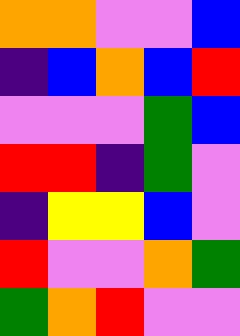[["orange", "orange", "violet", "violet", "blue"], ["indigo", "blue", "orange", "blue", "red"], ["violet", "violet", "violet", "green", "blue"], ["red", "red", "indigo", "green", "violet"], ["indigo", "yellow", "yellow", "blue", "violet"], ["red", "violet", "violet", "orange", "green"], ["green", "orange", "red", "violet", "violet"]]